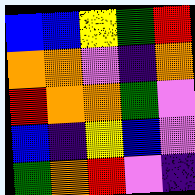[["blue", "blue", "yellow", "green", "red"], ["orange", "orange", "violet", "indigo", "orange"], ["red", "orange", "orange", "green", "violet"], ["blue", "indigo", "yellow", "blue", "violet"], ["green", "orange", "red", "violet", "indigo"]]